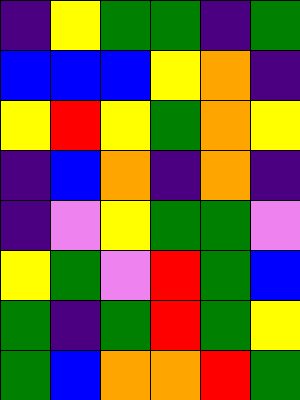[["indigo", "yellow", "green", "green", "indigo", "green"], ["blue", "blue", "blue", "yellow", "orange", "indigo"], ["yellow", "red", "yellow", "green", "orange", "yellow"], ["indigo", "blue", "orange", "indigo", "orange", "indigo"], ["indigo", "violet", "yellow", "green", "green", "violet"], ["yellow", "green", "violet", "red", "green", "blue"], ["green", "indigo", "green", "red", "green", "yellow"], ["green", "blue", "orange", "orange", "red", "green"]]